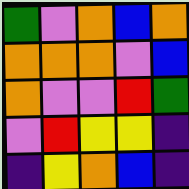[["green", "violet", "orange", "blue", "orange"], ["orange", "orange", "orange", "violet", "blue"], ["orange", "violet", "violet", "red", "green"], ["violet", "red", "yellow", "yellow", "indigo"], ["indigo", "yellow", "orange", "blue", "indigo"]]